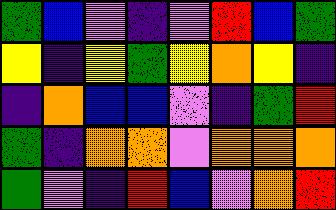[["green", "blue", "violet", "indigo", "violet", "red", "blue", "green"], ["yellow", "indigo", "yellow", "green", "yellow", "orange", "yellow", "indigo"], ["indigo", "orange", "blue", "blue", "violet", "indigo", "green", "red"], ["green", "indigo", "orange", "orange", "violet", "orange", "orange", "orange"], ["green", "violet", "indigo", "red", "blue", "violet", "orange", "red"]]